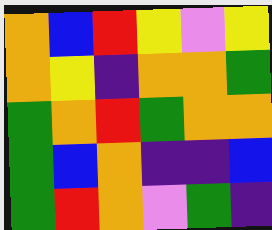[["orange", "blue", "red", "yellow", "violet", "yellow"], ["orange", "yellow", "indigo", "orange", "orange", "green"], ["green", "orange", "red", "green", "orange", "orange"], ["green", "blue", "orange", "indigo", "indigo", "blue"], ["green", "red", "orange", "violet", "green", "indigo"]]